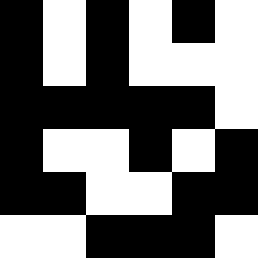[["black", "white", "black", "white", "black", "white"], ["black", "white", "black", "white", "white", "white"], ["black", "black", "black", "black", "black", "white"], ["black", "white", "white", "black", "white", "black"], ["black", "black", "white", "white", "black", "black"], ["white", "white", "black", "black", "black", "white"]]